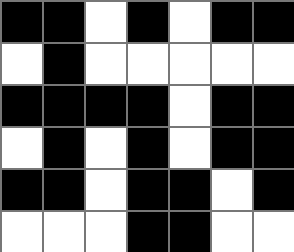[["black", "black", "white", "black", "white", "black", "black"], ["white", "black", "white", "white", "white", "white", "white"], ["black", "black", "black", "black", "white", "black", "black"], ["white", "black", "white", "black", "white", "black", "black"], ["black", "black", "white", "black", "black", "white", "black"], ["white", "white", "white", "black", "black", "white", "white"]]